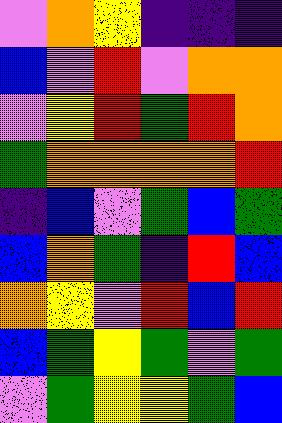[["violet", "orange", "yellow", "indigo", "indigo", "indigo"], ["blue", "violet", "red", "violet", "orange", "orange"], ["violet", "yellow", "red", "green", "red", "orange"], ["green", "orange", "orange", "orange", "orange", "red"], ["indigo", "blue", "violet", "green", "blue", "green"], ["blue", "orange", "green", "indigo", "red", "blue"], ["orange", "yellow", "violet", "red", "blue", "red"], ["blue", "green", "yellow", "green", "violet", "green"], ["violet", "green", "yellow", "yellow", "green", "blue"]]